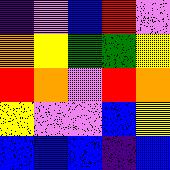[["indigo", "violet", "blue", "red", "violet"], ["orange", "yellow", "green", "green", "yellow"], ["red", "orange", "violet", "red", "orange"], ["yellow", "violet", "violet", "blue", "yellow"], ["blue", "blue", "blue", "indigo", "blue"]]